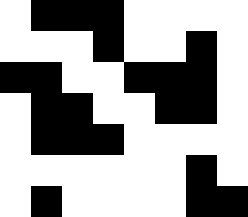[["white", "black", "black", "black", "white", "white", "white", "white"], ["white", "white", "white", "black", "white", "white", "black", "white"], ["black", "black", "white", "white", "black", "black", "black", "white"], ["white", "black", "black", "white", "white", "black", "black", "white"], ["white", "black", "black", "black", "white", "white", "white", "white"], ["white", "white", "white", "white", "white", "white", "black", "white"], ["white", "black", "white", "white", "white", "white", "black", "black"]]